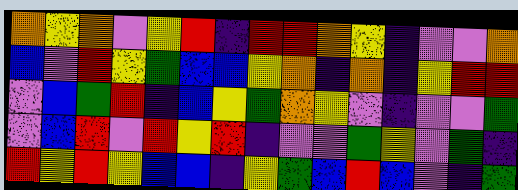[["orange", "yellow", "orange", "violet", "yellow", "red", "indigo", "red", "red", "orange", "yellow", "indigo", "violet", "violet", "orange"], ["blue", "violet", "red", "yellow", "green", "blue", "blue", "yellow", "orange", "indigo", "orange", "indigo", "yellow", "red", "red"], ["violet", "blue", "green", "red", "indigo", "blue", "yellow", "green", "orange", "yellow", "violet", "indigo", "violet", "violet", "green"], ["violet", "blue", "red", "violet", "red", "yellow", "red", "indigo", "violet", "violet", "green", "yellow", "violet", "green", "indigo"], ["red", "yellow", "red", "yellow", "blue", "blue", "indigo", "yellow", "green", "blue", "red", "blue", "violet", "indigo", "green"]]